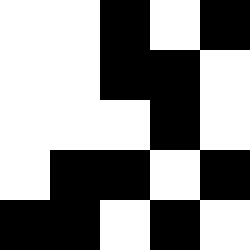[["white", "white", "black", "white", "black"], ["white", "white", "black", "black", "white"], ["white", "white", "white", "black", "white"], ["white", "black", "black", "white", "black"], ["black", "black", "white", "black", "white"]]